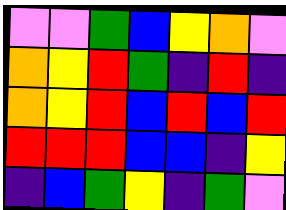[["violet", "violet", "green", "blue", "yellow", "orange", "violet"], ["orange", "yellow", "red", "green", "indigo", "red", "indigo"], ["orange", "yellow", "red", "blue", "red", "blue", "red"], ["red", "red", "red", "blue", "blue", "indigo", "yellow"], ["indigo", "blue", "green", "yellow", "indigo", "green", "violet"]]